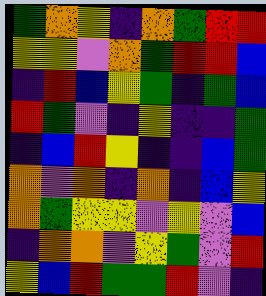[["green", "orange", "yellow", "indigo", "orange", "green", "red", "red"], ["yellow", "yellow", "violet", "orange", "green", "red", "red", "blue"], ["indigo", "red", "blue", "yellow", "green", "indigo", "green", "blue"], ["red", "green", "violet", "indigo", "yellow", "indigo", "indigo", "green"], ["indigo", "blue", "red", "yellow", "indigo", "indigo", "blue", "green"], ["orange", "violet", "orange", "indigo", "orange", "indigo", "blue", "yellow"], ["orange", "green", "yellow", "yellow", "violet", "yellow", "violet", "blue"], ["indigo", "orange", "orange", "violet", "yellow", "green", "violet", "red"], ["yellow", "blue", "red", "green", "green", "red", "violet", "indigo"]]